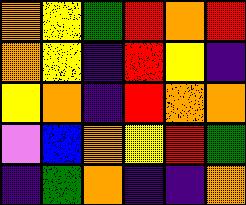[["orange", "yellow", "green", "red", "orange", "red"], ["orange", "yellow", "indigo", "red", "yellow", "indigo"], ["yellow", "orange", "indigo", "red", "orange", "orange"], ["violet", "blue", "orange", "yellow", "red", "green"], ["indigo", "green", "orange", "indigo", "indigo", "orange"]]